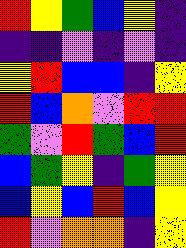[["red", "yellow", "green", "blue", "yellow", "indigo"], ["indigo", "indigo", "violet", "indigo", "violet", "indigo"], ["yellow", "red", "blue", "blue", "indigo", "yellow"], ["red", "blue", "orange", "violet", "red", "red"], ["green", "violet", "red", "green", "blue", "red"], ["blue", "green", "yellow", "indigo", "green", "yellow"], ["blue", "yellow", "blue", "red", "blue", "yellow"], ["red", "violet", "orange", "orange", "indigo", "yellow"]]